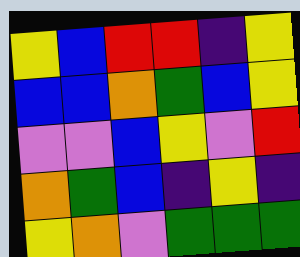[["yellow", "blue", "red", "red", "indigo", "yellow"], ["blue", "blue", "orange", "green", "blue", "yellow"], ["violet", "violet", "blue", "yellow", "violet", "red"], ["orange", "green", "blue", "indigo", "yellow", "indigo"], ["yellow", "orange", "violet", "green", "green", "green"]]